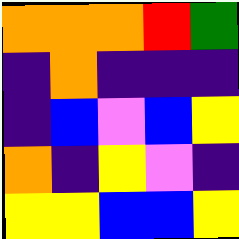[["orange", "orange", "orange", "red", "green"], ["indigo", "orange", "indigo", "indigo", "indigo"], ["indigo", "blue", "violet", "blue", "yellow"], ["orange", "indigo", "yellow", "violet", "indigo"], ["yellow", "yellow", "blue", "blue", "yellow"]]